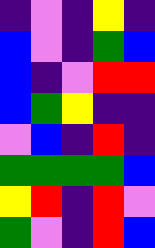[["indigo", "violet", "indigo", "yellow", "indigo"], ["blue", "violet", "indigo", "green", "blue"], ["blue", "indigo", "violet", "red", "red"], ["blue", "green", "yellow", "indigo", "indigo"], ["violet", "blue", "indigo", "red", "indigo"], ["green", "green", "green", "green", "blue"], ["yellow", "red", "indigo", "red", "violet"], ["green", "violet", "indigo", "red", "blue"]]